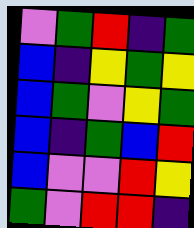[["violet", "green", "red", "indigo", "green"], ["blue", "indigo", "yellow", "green", "yellow"], ["blue", "green", "violet", "yellow", "green"], ["blue", "indigo", "green", "blue", "red"], ["blue", "violet", "violet", "red", "yellow"], ["green", "violet", "red", "red", "indigo"]]